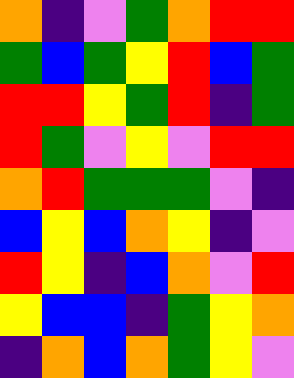[["orange", "indigo", "violet", "green", "orange", "red", "red"], ["green", "blue", "green", "yellow", "red", "blue", "green"], ["red", "red", "yellow", "green", "red", "indigo", "green"], ["red", "green", "violet", "yellow", "violet", "red", "red"], ["orange", "red", "green", "green", "green", "violet", "indigo"], ["blue", "yellow", "blue", "orange", "yellow", "indigo", "violet"], ["red", "yellow", "indigo", "blue", "orange", "violet", "red"], ["yellow", "blue", "blue", "indigo", "green", "yellow", "orange"], ["indigo", "orange", "blue", "orange", "green", "yellow", "violet"]]